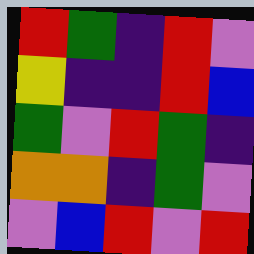[["red", "green", "indigo", "red", "violet"], ["yellow", "indigo", "indigo", "red", "blue"], ["green", "violet", "red", "green", "indigo"], ["orange", "orange", "indigo", "green", "violet"], ["violet", "blue", "red", "violet", "red"]]